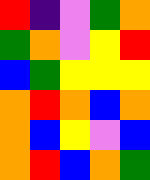[["red", "indigo", "violet", "green", "orange"], ["green", "orange", "violet", "yellow", "red"], ["blue", "green", "yellow", "yellow", "yellow"], ["orange", "red", "orange", "blue", "orange"], ["orange", "blue", "yellow", "violet", "blue"], ["orange", "red", "blue", "orange", "green"]]